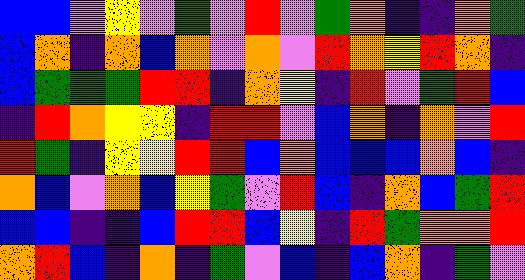[["blue", "blue", "violet", "yellow", "violet", "green", "violet", "red", "violet", "green", "orange", "indigo", "indigo", "orange", "green"], ["blue", "orange", "indigo", "orange", "blue", "orange", "violet", "orange", "violet", "red", "orange", "yellow", "red", "orange", "indigo"], ["blue", "green", "green", "green", "red", "red", "indigo", "orange", "yellow", "indigo", "red", "violet", "green", "red", "blue"], ["indigo", "red", "orange", "yellow", "yellow", "indigo", "red", "red", "violet", "blue", "orange", "indigo", "orange", "violet", "red"], ["red", "green", "indigo", "yellow", "yellow", "red", "red", "blue", "orange", "blue", "blue", "blue", "orange", "blue", "indigo"], ["orange", "blue", "violet", "orange", "blue", "yellow", "green", "violet", "red", "blue", "indigo", "orange", "blue", "green", "red"], ["blue", "blue", "indigo", "indigo", "blue", "red", "red", "blue", "yellow", "indigo", "red", "green", "orange", "orange", "red"], ["orange", "red", "blue", "indigo", "orange", "indigo", "green", "violet", "blue", "indigo", "blue", "orange", "indigo", "green", "violet"]]